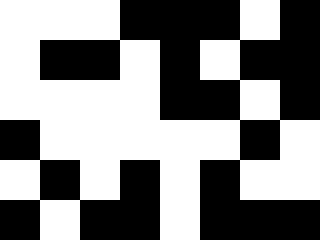[["white", "white", "white", "black", "black", "black", "white", "black"], ["white", "black", "black", "white", "black", "white", "black", "black"], ["white", "white", "white", "white", "black", "black", "white", "black"], ["black", "white", "white", "white", "white", "white", "black", "white"], ["white", "black", "white", "black", "white", "black", "white", "white"], ["black", "white", "black", "black", "white", "black", "black", "black"]]